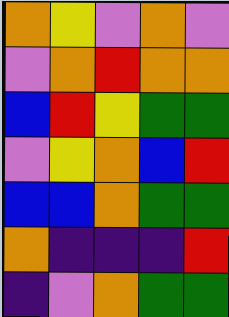[["orange", "yellow", "violet", "orange", "violet"], ["violet", "orange", "red", "orange", "orange"], ["blue", "red", "yellow", "green", "green"], ["violet", "yellow", "orange", "blue", "red"], ["blue", "blue", "orange", "green", "green"], ["orange", "indigo", "indigo", "indigo", "red"], ["indigo", "violet", "orange", "green", "green"]]